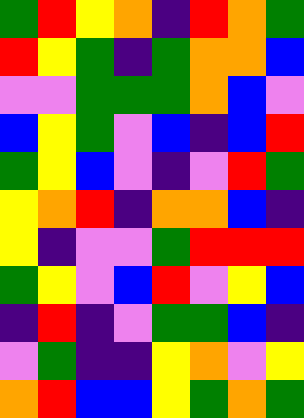[["green", "red", "yellow", "orange", "indigo", "red", "orange", "green"], ["red", "yellow", "green", "indigo", "green", "orange", "orange", "blue"], ["violet", "violet", "green", "green", "green", "orange", "blue", "violet"], ["blue", "yellow", "green", "violet", "blue", "indigo", "blue", "red"], ["green", "yellow", "blue", "violet", "indigo", "violet", "red", "green"], ["yellow", "orange", "red", "indigo", "orange", "orange", "blue", "indigo"], ["yellow", "indigo", "violet", "violet", "green", "red", "red", "red"], ["green", "yellow", "violet", "blue", "red", "violet", "yellow", "blue"], ["indigo", "red", "indigo", "violet", "green", "green", "blue", "indigo"], ["violet", "green", "indigo", "indigo", "yellow", "orange", "violet", "yellow"], ["orange", "red", "blue", "blue", "yellow", "green", "orange", "green"]]